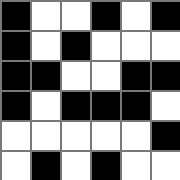[["black", "white", "white", "black", "white", "black"], ["black", "white", "black", "white", "white", "white"], ["black", "black", "white", "white", "black", "black"], ["black", "white", "black", "black", "black", "white"], ["white", "white", "white", "white", "white", "black"], ["white", "black", "white", "black", "white", "white"]]